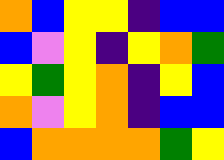[["orange", "blue", "yellow", "yellow", "indigo", "blue", "blue"], ["blue", "violet", "yellow", "indigo", "yellow", "orange", "green"], ["yellow", "green", "yellow", "orange", "indigo", "yellow", "blue"], ["orange", "violet", "yellow", "orange", "indigo", "blue", "blue"], ["blue", "orange", "orange", "orange", "orange", "green", "yellow"]]